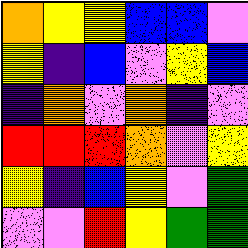[["orange", "yellow", "yellow", "blue", "blue", "violet"], ["yellow", "indigo", "blue", "violet", "yellow", "blue"], ["indigo", "orange", "violet", "orange", "indigo", "violet"], ["red", "red", "red", "orange", "violet", "yellow"], ["yellow", "indigo", "blue", "yellow", "violet", "green"], ["violet", "violet", "red", "yellow", "green", "green"]]